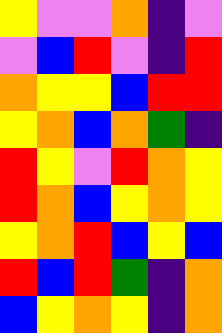[["yellow", "violet", "violet", "orange", "indigo", "violet"], ["violet", "blue", "red", "violet", "indigo", "red"], ["orange", "yellow", "yellow", "blue", "red", "red"], ["yellow", "orange", "blue", "orange", "green", "indigo"], ["red", "yellow", "violet", "red", "orange", "yellow"], ["red", "orange", "blue", "yellow", "orange", "yellow"], ["yellow", "orange", "red", "blue", "yellow", "blue"], ["red", "blue", "red", "green", "indigo", "orange"], ["blue", "yellow", "orange", "yellow", "indigo", "orange"]]